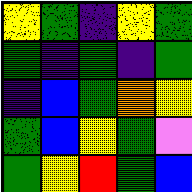[["yellow", "green", "indigo", "yellow", "green"], ["green", "indigo", "green", "indigo", "green"], ["indigo", "blue", "green", "orange", "yellow"], ["green", "blue", "yellow", "green", "violet"], ["green", "yellow", "red", "green", "blue"]]